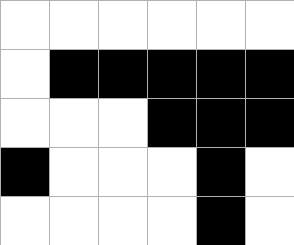[["white", "white", "white", "white", "white", "white"], ["white", "black", "black", "black", "black", "black"], ["white", "white", "white", "black", "black", "black"], ["black", "white", "white", "white", "black", "white"], ["white", "white", "white", "white", "black", "white"]]